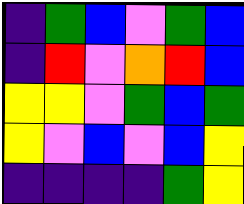[["indigo", "green", "blue", "violet", "green", "blue"], ["indigo", "red", "violet", "orange", "red", "blue"], ["yellow", "yellow", "violet", "green", "blue", "green"], ["yellow", "violet", "blue", "violet", "blue", "yellow"], ["indigo", "indigo", "indigo", "indigo", "green", "yellow"]]